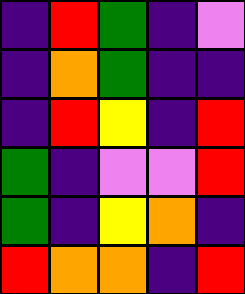[["indigo", "red", "green", "indigo", "violet"], ["indigo", "orange", "green", "indigo", "indigo"], ["indigo", "red", "yellow", "indigo", "red"], ["green", "indigo", "violet", "violet", "red"], ["green", "indigo", "yellow", "orange", "indigo"], ["red", "orange", "orange", "indigo", "red"]]